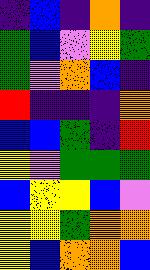[["indigo", "blue", "indigo", "orange", "indigo"], ["green", "blue", "violet", "yellow", "green"], ["green", "violet", "orange", "blue", "indigo"], ["red", "indigo", "indigo", "indigo", "orange"], ["blue", "blue", "green", "indigo", "red"], ["yellow", "violet", "green", "green", "green"], ["blue", "yellow", "yellow", "blue", "violet"], ["yellow", "yellow", "green", "orange", "orange"], ["yellow", "blue", "orange", "orange", "blue"]]